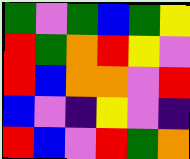[["green", "violet", "green", "blue", "green", "yellow"], ["red", "green", "orange", "red", "yellow", "violet"], ["red", "blue", "orange", "orange", "violet", "red"], ["blue", "violet", "indigo", "yellow", "violet", "indigo"], ["red", "blue", "violet", "red", "green", "orange"]]